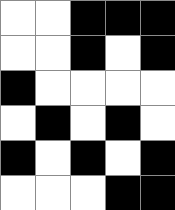[["white", "white", "black", "black", "black"], ["white", "white", "black", "white", "black"], ["black", "white", "white", "white", "white"], ["white", "black", "white", "black", "white"], ["black", "white", "black", "white", "black"], ["white", "white", "white", "black", "black"]]